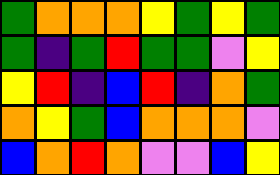[["green", "orange", "orange", "orange", "yellow", "green", "yellow", "green"], ["green", "indigo", "green", "red", "green", "green", "violet", "yellow"], ["yellow", "red", "indigo", "blue", "red", "indigo", "orange", "green"], ["orange", "yellow", "green", "blue", "orange", "orange", "orange", "violet"], ["blue", "orange", "red", "orange", "violet", "violet", "blue", "yellow"]]